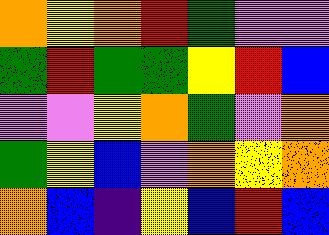[["orange", "yellow", "orange", "red", "green", "violet", "violet"], ["green", "red", "green", "green", "yellow", "red", "blue"], ["violet", "violet", "yellow", "orange", "green", "violet", "orange"], ["green", "yellow", "blue", "violet", "orange", "yellow", "orange"], ["orange", "blue", "indigo", "yellow", "blue", "red", "blue"]]